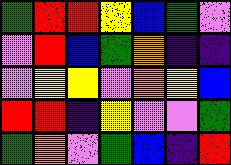[["green", "red", "red", "yellow", "blue", "green", "violet"], ["violet", "red", "blue", "green", "orange", "indigo", "indigo"], ["violet", "yellow", "yellow", "violet", "orange", "yellow", "blue"], ["red", "red", "indigo", "yellow", "violet", "violet", "green"], ["green", "orange", "violet", "green", "blue", "indigo", "red"]]